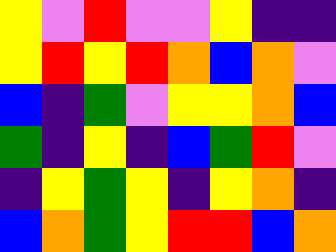[["yellow", "violet", "red", "violet", "violet", "yellow", "indigo", "indigo"], ["yellow", "red", "yellow", "red", "orange", "blue", "orange", "violet"], ["blue", "indigo", "green", "violet", "yellow", "yellow", "orange", "blue"], ["green", "indigo", "yellow", "indigo", "blue", "green", "red", "violet"], ["indigo", "yellow", "green", "yellow", "indigo", "yellow", "orange", "indigo"], ["blue", "orange", "green", "yellow", "red", "red", "blue", "orange"]]